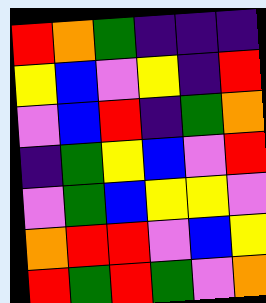[["red", "orange", "green", "indigo", "indigo", "indigo"], ["yellow", "blue", "violet", "yellow", "indigo", "red"], ["violet", "blue", "red", "indigo", "green", "orange"], ["indigo", "green", "yellow", "blue", "violet", "red"], ["violet", "green", "blue", "yellow", "yellow", "violet"], ["orange", "red", "red", "violet", "blue", "yellow"], ["red", "green", "red", "green", "violet", "orange"]]